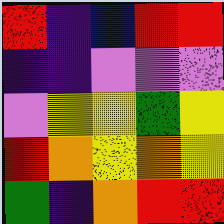[["red", "indigo", "blue", "red", "red"], ["indigo", "indigo", "violet", "violet", "violet"], ["violet", "yellow", "yellow", "green", "yellow"], ["red", "orange", "yellow", "orange", "yellow"], ["green", "indigo", "orange", "red", "red"]]